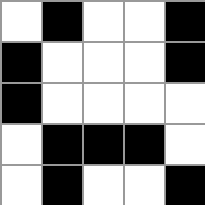[["white", "black", "white", "white", "black"], ["black", "white", "white", "white", "black"], ["black", "white", "white", "white", "white"], ["white", "black", "black", "black", "white"], ["white", "black", "white", "white", "black"]]